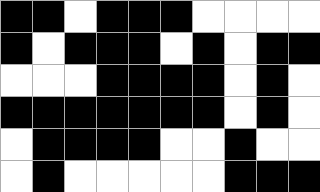[["black", "black", "white", "black", "black", "black", "white", "white", "white", "white"], ["black", "white", "black", "black", "black", "white", "black", "white", "black", "black"], ["white", "white", "white", "black", "black", "black", "black", "white", "black", "white"], ["black", "black", "black", "black", "black", "black", "black", "white", "black", "white"], ["white", "black", "black", "black", "black", "white", "white", "black", "white", "white"], ["white", "black", "white", "white", "white", "white", "white", "black", "black", "black"]]